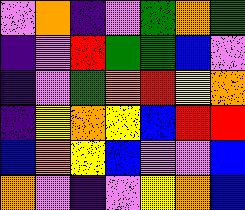[["violet", "orange", "indigo", "violet", "green", "orange", "green"], ["indigo", "violet", "red", "green", "green", "blue", "violet"], ["indigo", "violet", "green", "orange", "red", "yellow", "orange"], ["indigo", "yellow", "orange", "yellow", "blue", "red", "red"], ["blue", "orange", "yellow", "blue", "violet", "violet", "blue"], ["orange", "violet", "indigo", "violet", "yellow", "orange", "blue"]]